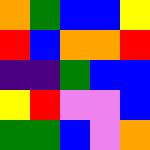[["orange", "green", "blue", "blue", "yellow"], ["red", "blue", "orange", "orange", "red"], ["indigo", "indigo", "green", "blue", "blue"], ["yellow", "red", "violet", "violet", "blue"], ["green", "green", "blue", "violet", "orange"]]